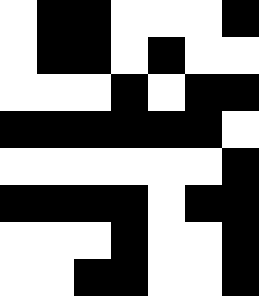[["white", "black", "black", "white", "white", "white", "black"], ["white", "black", "black", "white", "black", "white", "white"], ["white", "white", "white", "black", "white", "black", "black"], ["black", "black", "black", "black", "black", "black", "white"], ["white", "white", "white", "white", "white", "white", "black"], ["black", "black", "black", "black", "white", "black", "black"], ["white", "white", "white", "black", "white", "white", "black"], ["white", "white", "black", "black", "white", "white", "black"]]